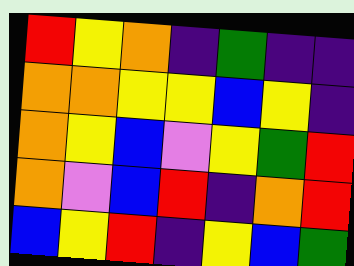[["red", "yellow", "orange", "indigo", "green", "indigo", "indigo"], ["orange", "orange", "yellow", "yellow", "blue", "yellow", "indigo"], ["orange", "yellow", "blue", "violet", "yellow", "green", "red"], ["orange", "violet", "blue", "red", "indigo", "orange", "red"], ["blue", "yellow", "red", "indigo", "yellow", "blue", "green"]]